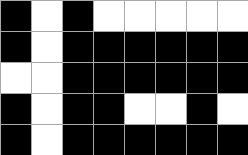[["black", "white", "black", "white", "white", "white", "white", "white"], ["black", "white", "black", "black", "black", "black", "black", "black"], ["white", "white", "black", "black", "black", "black", "black", "black"], ["black", "white", "black", "black", "white", "white", "black", "white"], ["black", "white", "black", "black", "black", "black", "black", "black"]]